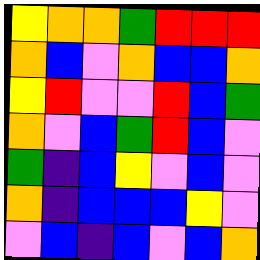[["yellow", "orange", "orange", "green", "red", "red", "red"], ["orange", "blue", "violet", "orange", "blue", "blue", "orange"], ["yellow", "red", "violet", "violet", "red", "blue", "green"], ["orange", "violet", "blue", "green", "red", "blue", "violet"], ["green", "indigo", "blue", "yellow", "violet", "blue", "violet"], ["orange", "indigo", "blue", "blue", "blue", "yellow", "violet"], ["violet", "blue", "indigo", "blue", "violet", "blue", "orange"]]